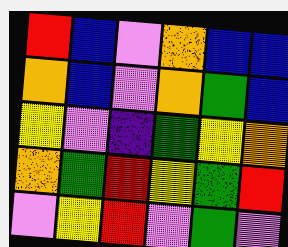[["red", "blue", "violet", "orange", "blue", "blue"], ["orange", "blue", "violet", "orange", "green", "blue"], ["yellow", "violet", "indigo", "green", "yellow", "orange"], ["orange", "green", "red", "yellow", "green", "red"], ["violet", "yellow", "red", "violet", "green", "violet"]]